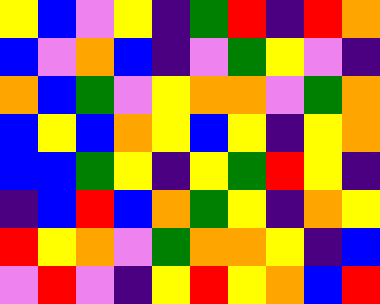[["yellow", "blue", "violet", "yellow", "indigo", "green", "red", "indigo", "red", "orange"], ["blue", "violet", "orange", "blue", "indigo", "violet", "green", "yellow", "violet", "indigo"], ["orange", "blue", "green", "violet", "yellow", "orange", "orange", "violet", "green", "orange"], ["blue", "yellow", "blue", "orange", "yellow", "blue", "yellow", "indigo", "yellow", "orange"], ["blue", "blue", "green", "yellow", "indigo", "yellow", "green", "red", "yellow", "indigo"], ["indigo", "blue", "red", "blue", "orange", "green", "yellow", "indigo", "orange", "yellow"], ["red", "yellow", "orange", "violet", "green", "orange", "orange", "yellow", "indigo", "blue"], ["violet", "red", "violet", "indigo", "yellow", "red", "yellow", "orange", "blue", "red"]]